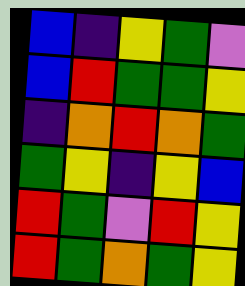[["blue", "indigo", "yellow", "green", "violet"], ["blue", "red", "green", "green", "yellow"], ["indigo", "orange", "red", "orange", "green"], ["green", "yellow", "indigo", "yellow", "blue"], ["red", "green", "violet", "red", "yellow"], ["red", "green", "orange", "green", "yellow"]]